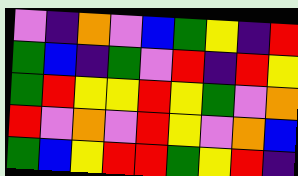[["violet", "indigo", "orange", "violet", "blue", "green", "yellow", "indigo", "red"], ["green", "blue", "indigo", "green", "violet", "red", "indigo", "red", "yellow"], ["green", "red", "yellow", "yellow", "red", "yellow", "green", "violet", "orange"], ["red", "violet", "orange", "violet", "red", "yellow", "violet", "orange", "blue"], ["green", "blue", "yellow", "red", "red", "green", "yellow", "red", "indigo"]]